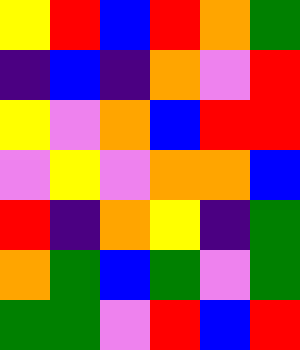[["yellow", "red", "blue", "red", "orange", "green"], ["indigo", "blue", "indigo", "orange", "violet", "red"], ["yellow", "violet", "orange", "blue", "red", "red"], ["violet", "yellow", "violet", "orange", "orange", "blue"], ["red", "indigo", "orange", "yellow", "indigo", "green"], ["orange", "green", "blue", "green", "violet", "green"], ["green", "green", "violet", "red", "blue", "red"]]